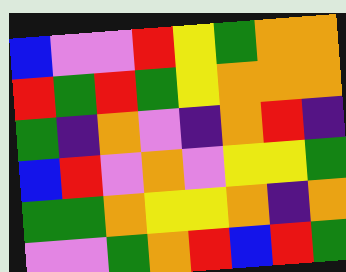[["blue", "violet", "violet", "red", "yellow", "green", "orange", "orange"], ["red", "green", "red", "green", "yellow", "orange", "orange", "orange"], ["green", "indigo", "orange", "violet", "indigo", "orange", "red", "indigo"], ["blue", "red", "violet", "orange", "violet", "yellow", "yellow", "green"], ["green", "green", "orange", "yellow", "yellow", "orange", "indigo", "orange"], ["violet", "violet", "green", "orange", "red", "blue", "red", "green"]]